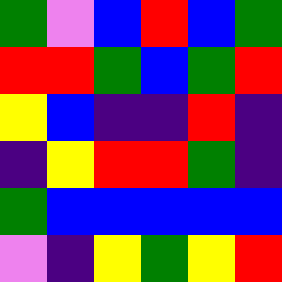[["green", "violet", "blue", "red", "blue", "green"], ["red", "red", "green", "blue", "green", "red"], ["yellow", "blue", "indigo", "indigo", "red", "indigo"], ["indigo", "yellow", "red", "red", "green", "indigo"], ["green", "blue", "blue", "blue", "blue", "blue"], ["violet", "indigo", "yellow", "green", "yellow", "red"]]